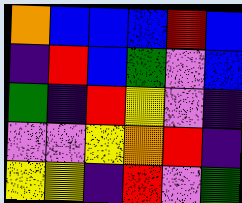[["orange", "blue", "blue", "blue", "red", "blue"], ["indigo", "red", "blue", "green", "violet", "blue"], ["green", "indigo", "red", "yellow", "violet", "indigo"], ["violet", "violet", "yellow", "orange", "red", "indigo"], ["yellow", "yellow", "indigo", "red", "violet", "green"]]